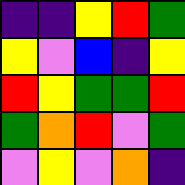[["indigo", "indigo", "yellow", "red", "green"], ["yellow", "violet", "blue", "indigo", "yellow"], ["red", "yellow", "green", "green", "red"], ["green", "orange", "red", "violet", "green"], ["violet", "yellow", "violet", "orange", "indigo"]]